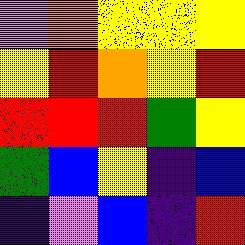[["violet", "orange", "yellow", "yellow", "yellow"], ["yellow", "red", "orange", "yellow", "red"], ["red", "red", "red", "green", "yellow"], ["green", "blue", "yellow", "indigo", "blue"], ["indigo", "violet", "blue", "indigo", "red"]]